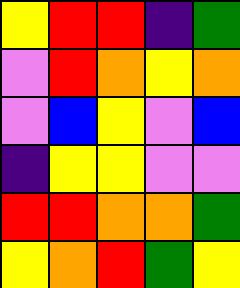[["yellow", "red", "red", "indigo", "green"], ["violet", "red", "orange", "yellow", "orange"], ["violet", "blue", "yellow", "violet", "blue"], ["indigo", "yellow", "yellow", "violet", "violet"], ["red", "red", "orange", "orange", "green"], ["yellow", "orange", "red", "green", "yellow"]]